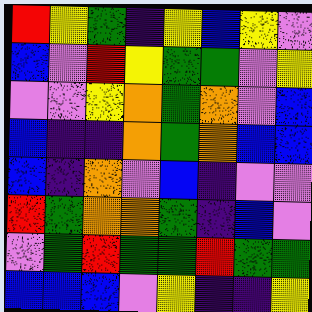[["red", "yellow", "green", "indigo", "yellow", "blue", "yellow", "violet"], ["blue", "violet", "red", "yellow", "green", "green", "violet", "yellow"], ["violet", "violet", "yellow", "orange", "green", "orange", "violet", "blue"], ["blue", "indigo", "indigo", "orange", "green", "orange", "blue", "blue"], ["blue", "indigo", "orange", "violet", "blue", "indigo", "violet", "violet"], ["red", "green", "orange", "orange", "green", "indigo", "blue", "violet"], ["violet", "green", "red", "green", "green", "red", "green", "green"], ["blue", "blue", "blue", "violet", "yellow", "indigo", "indigo", "yellow"]]